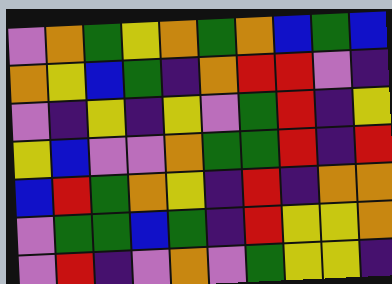[["violet", "orange", "green", "yellow", "orange", "green", "orange", "blue", "green", "blue"], ["orange", "yellow", "blue", "green", "indigo", "orange", "red", "red", "violet", "indigo"], ["violet", "indigo", "yellow", "indigo", "yellow", "violet", "green", "red", "indigo", "yellow"], ["yellow", "blue", "violet", "violet", "orange", "green", "green", "red", "indigo", "red"], ["blue", "red", "green", "orange", "yellow", "indigo", "red", "indigo", "orange", "orange"], ["violet", "green", "green", "blue", "green", "indigo", "red", "yellow", "yellow", "orange"], ["violet", "red", "indigo", "violet", "orange", "violet", "green", "yellow", "yellow", "indigo"]]